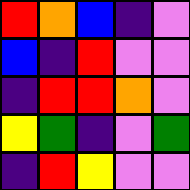[["red", "orange", "blue", "indigo", "violet"], ["blue", "indigo", "red", "violet", "violet"], ["indigo", "red", "red", "orange", "violet"], ["yellow", "green", "indigo", "violet", "green"], ["indigo", "red", "yellow", "violet", "violet"]]